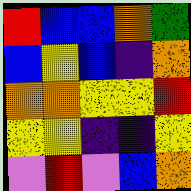[["red", "blue", "blue", "orange", "green"], ["blue", "yellow", "blue", "indigo", "orange"], ["orange", "orange", "yellow", "yellow", "red"], ["yellow", "yellow", "indigo", "indigo", "yellow"], ["violet", "red", "violet", "blue", "orange"]]